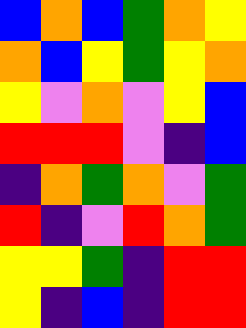[["blue", "orange", "blue", "green", "orange", "yellow"], ["orange", "blue", "yellow", "green", "yellow", "orange"], ["yellow", "violet", "orange", "violet", "yellow", "blue"], ["red", "red", "red", "violet", "indigo", "blue"], ["indigo", "orange", "green", "orange", "violet", "green"], ["red", "indigo", "violet", "red", "orange", "green"], ["yellow", "yellow", "green", "indigo", "red", "red"], ["yellow", "indigo", "blue", "indigo", "red", "red"]]